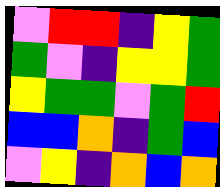[["violet", "red", "red", "indigo", "yellow", "green"], ["green", "violet", "indigo", "yellow", "yellow", "green"], ["yellow", "green", "green", "violet", "green", "red"], ["blue", "blue", "orange", "indigo", "green", "blue"], ["violet", "yellow", "indigo", "orange", "blue", "orange"]]